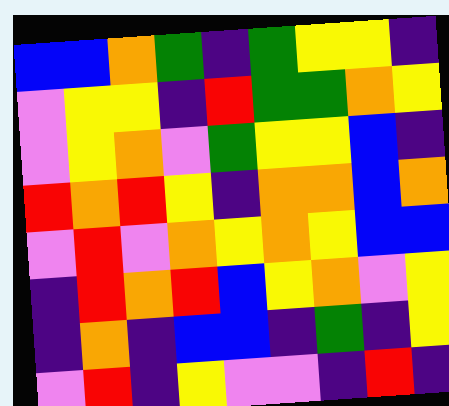[["blue", "blue", "orange", "green", "indigo", "green", "yellow", "yellow", "indigo"], ["violet", "yellow", "yellow", "indigo", "red", "green", "green", "orange", "yellow"], ["violet", "yellow", "orange", "violet", "green", "yellow", "yellow", "blue", "indigo"], ["red", "orange", "red", "yellow", "indigo", "orange", "orange", "blue", "orange"], ["violet", "red", "violet", "orange", "yellow", "orange", "yellow", "blue", "blue"], ["indigo", "red", "orange", "red", "blue", "yellow", "orange", "violet", "yellow"], ["indigo", "orange", "indigo", "blue", "blue", "indigo", "green", "indigo", "yellow"], ["violet", "red", "indigo", "yellow", "violet", "violet", "indigo", "red", "indigo"]]